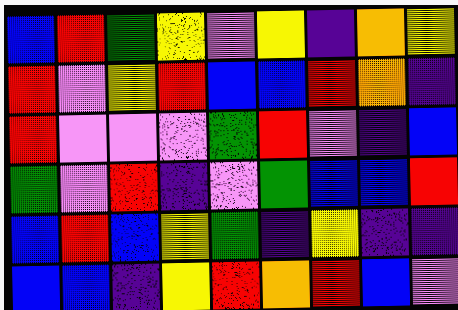[["blue", "red", "green", "yellow", "violet", "yellow", "indigo", "orange", "yellow"], ["red", "violet", "yellow", "red", "blue", "blue", "red", "orange", "indigo"], ["red", "violet", "violet", "violet", "green", "red", "violet", "indigo", "blue"], ["green", "violet", "red", "indigo", "violet", "green", "blue", "blue", "red"], ["blue", "red", "blue", "yellow", "green", "indigo", "yellow", "indigo", "indigo"], ["blue", "blue", "indigo", "yellow", "red", "orange", "red", "blue", "violet"]]